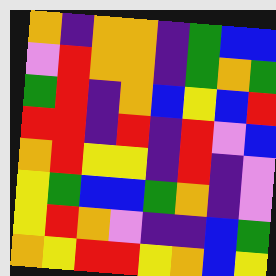[["orange", "indigo", "orange", "orange", "indigo", "green", "blue", "blue"], ["violet", "red", "orange", "orange", "indigo", "green", "orange", "green"], ["green", "red", "indigo", "orange", "blue", "yellow", "blue", "red"], ["red", "red", "indigo", "red", "indigo", "red", "violet", "blue"], ["orange", "red", "yellow", "yellow", "indigo", "red", "indigo", "violet"], ["yellow", "green", "blue", "blue", "green", "orange", "indigo", "violet"], ["yellow", "red", "orange", "violet", "indigo", "indigo", "blue", "green"], ["orange", "yellow", "red", "red", "yellow", "orange", "blue", "yellow"]]